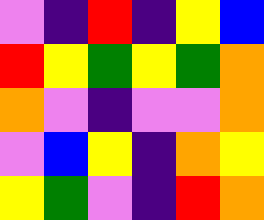[["violet", "indigo", "red", "indigo", "yellow", "blue"], ["red", "yellow", "green", "yellow", "green", "orange"], ["orange", "violet", "indigo", "violet", "violet", "orange"], ["violet", "blue", "yellow", "indigo", "orange", "yellow"], ["yellow", "green", "violet", "indigo", "red", "orange"]]